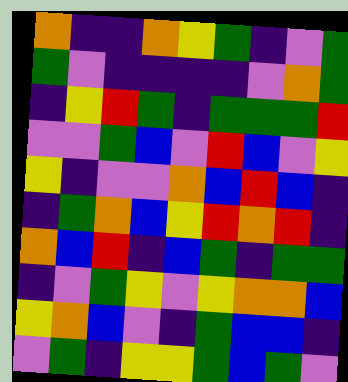[["orange", "indigo", "indigo", "orange", "yellow", "green", "indigo", "violet", "green"], ["green", "violet", "indigo", "indigo", "indigo", "indigo", "violet", "orange", "green"], ["indigo", "yellow", "red", "green", "indigo", "green", "green", "green", "red"], ["violet", "violet", "green", "blue", "violet", "red", "blue", "violet", "yellow"], ["yellow", "indigo", "violet", "violet", "orange", "blue", "red", "blue", "indigo"], ["indigo", "green", "orange", "blue", "yellow", "red", "orange", "red", "indigo"], ["orange", "blue", "red", "indigo", "blue", "green", "indigo", "green", "green"], ["indigo", "violet", "green", "yellow", "violet", "yellow", "orange", "orange", "blue"], ["yellow", "orange", "blue", "violet", "indigo", "green", "blue", "blue", "indigo"], ["violet", "green", "indigo", "yellow", "yellow", "green", "blue", "green", "violet"]]